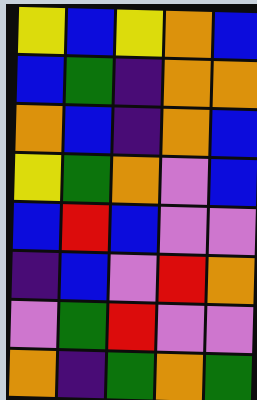[["yellow", "blue", "yellow", "orange", "blue"], ["blue", "green", "indigo", "orange", "orange"], ["orange", "blue", "indigo", "orange", "blue"], ["yellow", "green", "orange", "violet", "blue"], ["blue", "red", "blue", "violet", "violet"], ["indigo", "blue", "violet", "red", "orange"], ["violet", "green", "red", "violet", "violet"], ["orange", "indigo", "green", "orange", "green"]]